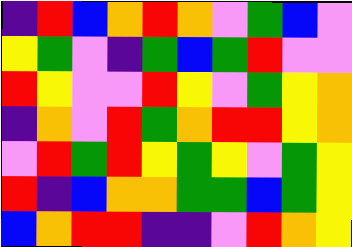[["indigo", "red", "blue", "orange", "red", "orange", "violet", "green", "blue", "violet"], ["yellow", "green", "violet", "indigo", "green", "blue", "green", "red", "violet", "violet"], ["red", "yellow", "violet", "violet", "red", "yellow", "violet", "green", "yellow", "orange"], ["indigo", "orange", "violet", "red", "green", "orange", "red", "red", "yellow", "orange"], ["violet", "red", "green", "red", "yellow", "green", "yellow", "violet", "green", "yellow"], ["red", "indigo", "blue", "orange", "orange", "green", "green", "blue", "green", "yellow"], ["blue", "orange", "red", "red", "indigo", "indigo", "violet", "red", "orange", "yellow"]]